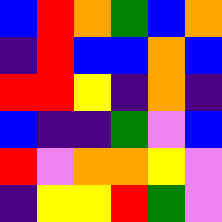[["blue", "red", "orange", "green", "blue", "orange"], ["indigo", "red", "blue", "blue", "orange", "blue"], ["red", "red", "yellow", "indigo", "orange", "indigo"], ["blue", "indigo", "indigo", "green", "violet", "blue"], ["red", "violet", "orange", "orange", "yellow", "violet"], ["indigo", "yellow", "yellow", "red", "green", "violet"]]